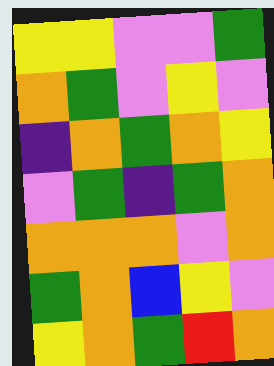[["yellow", "yellow", "violet", "violet", "green"], ["orange", "green", "violet", "yellow", "violet"], ["indigo", "orange", "green", "orange", "yellow"], ["violet", "green", "indigo", "green", "orange"], ["orange", "orange", "orange", "violet", "orange"], ["green", "orange", "blue", "yellow", "violet"], ["yellow", "orange", "green", "red", "orange"]]